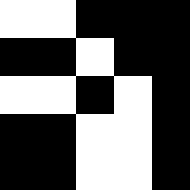[["white", "white", "black", "black", "black"], ["black", "black", "white", "black", "black"], ["white", "white", "black", "white", "black"], ["black", "black", "white", "white", "black"], ["black", "black", "white", "white", "black"]]